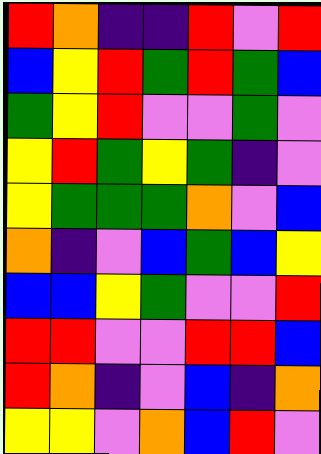[["red", "orange", "indigo", "indigo", "red", "violet", "red"], ["blue", "yellow", "red", "green", "red", "green", "blue"], ["green", "yellow", "red", "violet", "violet", "green", "violet"], ["yellow", "red", "green", "yellow", "green", "indigo", "violet"], ["yellow", "green", "green", "green", "orange", "violet", "blue"], ["orange", "indigo", "violet", "blue", "green", "blue", "yellow"], ["blue", "blue", "yellow", "green", "violet", "violet", "red"], ["red", "red", "violet", "violet", "red", "red", "blue"], ["red", "orange", "indigo", "violet", "blue", "indigo", "orange"], ["yellow", "yellow", "violet", "orange", "blue", "red", "violet"]]